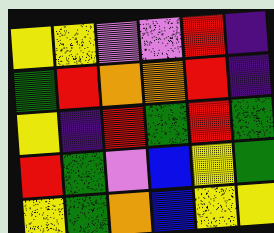[["yellow", "yellow", "violet", "violet", "red", "indigo"], ["green", "red", "orange", "orange", "red", "indigo"], ["yellow", "indigo", "red", "green", "red", "green"], ["red", "green", "violet", "blue", "yellow", "green"], ["yellow", "green", "orange", "blue", "yellow", "yellow"]]